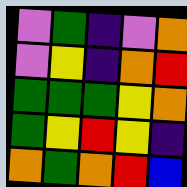[["violet", "green", "indigo", "violet", "orange"], ["violet", "yellow", "indigo", "orange", "red"], ["green", "green", "green", "yellow", "orange"], ["green", "yellow", "red", "yellow", "indigo"], ["orange", "green", "orange", "red", "blue"]]